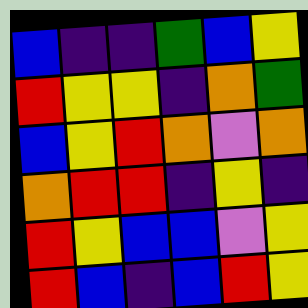[["blue", "indigo", "indigo", "green", "blue", "yellow"], ["red", "yellow", "yellow", "indigo", "orange", "green"], ["blue", "yellow", "red", "orange", "violet", "orange"], ["orange", "red", "red", "indigo", "yellow", "indigo"], ["red", "yellow", "blue", "blue", "violet", "yellow"], ["red", "blue", "indigo", "blue", "red", "yellow"]]